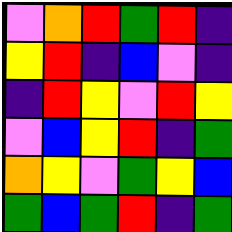[["violet", "orange", "red", "green", "red", "indigo"], ["yellow", "red", "indigo", "blue", "violet", "indigo"], ["indigo", "red", "yellow", "violet", "red", "yellow"], ["violet", "blue", "yellow", "red", "indigo", "green"], ["orange", "yellow", "violet", "green", "yellow", "blue"], ["green", "blue", "green", "red", "indigo", "green"]]